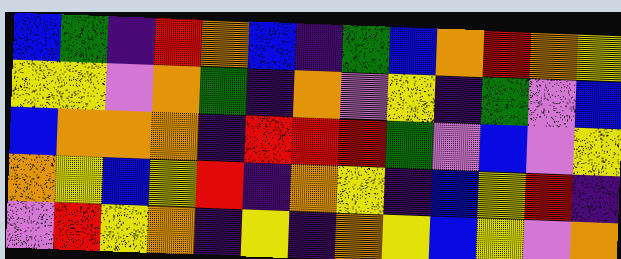[["blue", "green", "indigo", "red", "orange", "blue", "indigo", "green", "blue", "orange", "red", "orange", "yellow"], ["yellow", "yellow", "violet", "orange", "green", "indigo", "orange", "violet", "yellow", "indigo", "green", "violet", "blue"], ["blue", "orange", "orange", "orange", "indigo", "red", "red", "red", "green", "violet", "blue", "violet", "yellow"], ["orange", "yellow", "blue", "yellow", "red", "indigo", "orange", "yellow", "indigo", "blue", "yellow", "red", "indigo"], ["violet", "red", "yellow", "orange", "indigo", "yellow", "indigo", "orange", "yellow", "blue", "yellow", "violet", "orange"]]